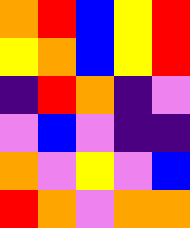[["orange", "red", "blue", "yellow", "red"], ["yellow", "orange", "blue", "yellow", "red"], ["indigo", "red", "orange", "indigo", "violet"], ["violet", "blue", "violet", "indigo", "indigo"], ["orange", "violet", "yellow", "violet", "blue"], ["red", "orange", "violet", "orange", "orange"]]